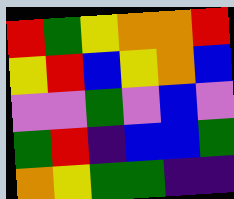[["red", "green", "yellow", "orange", "orange", "red"], ["yellow", "red", "blue", "yellow", "orange", "blue"], ["violet", "violet", "green", "violet", "blue", "violet"], ["green", "red", "indigo", "blue", "blue", "green"], ["orange", "yellow", "green", "green", "indigo", "indigo"]]